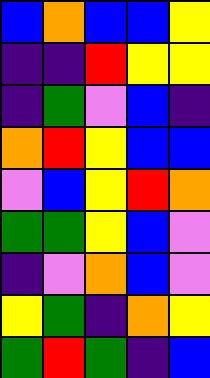[["blue", "orange", "blue", "blue", "yellow"], ["indigo", "indigo", "red", "yellow", "yellow"], ["indigo", "green", "violet", "blue", "indigo"], ["orange", "red", "yellow", "blue", "blue"], ["violet", "blue", "yellow", "red", "orange"], ["green", "green", "yellow", "blue", "violet"], ["indigo", "violet", "orange", "blue", "violet"], ["yellow", "green", "indigo", "orange", "yellow"], ["green", "red", "green", "indigo", "blue"]]